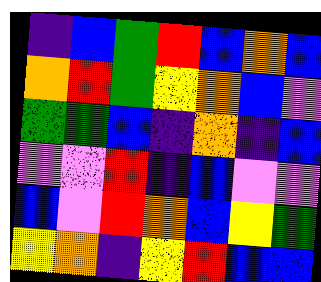[["indigo", "blue", "green", "red", "blue", "orange", "blue"], ["orange", "red", "green", "yellow", "orange", "blue", "violet"], ["green", "green", "blue", "indigo", "orange", "indigo", "blue"], ["violet", "violet", "red", "indigo", "blue", "violet", "violet"], ["blue", "violet", "red", "orange", "blue", "yellow", "green"], ["yellow", "orange", "indigo", "yellow", "red", "blue", "blue"]]